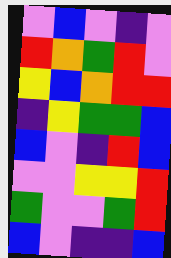[["violet", "blue", "violet", "indigo", "violet"], ["red", "orange", "green", "red", "violet"], ["yellow", "blue", "orange", "red", "red"], ["indigo", "yellow", "green", "green", "blue"], ["blue", "violet", "indigo", "red", "blue"], ["violet", "violet", "yellow", "yellow", "red"], ["green", "violet", "violet", "green", "red"], ["blue", "violet", "indigo", "indigo", "blue"]]